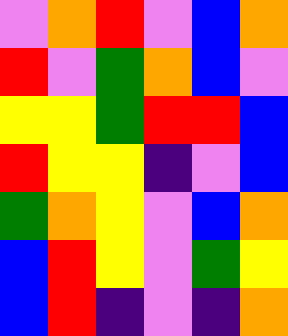[["violet", "orange", "red", "violet", "blue", "orange"], ["red", "violet", "green", "orange", "blue", "violet"], ["yellow", "yellow", "green", "red", "red", "blue"], ["red", "yellow", "yellow", "indigo", "violet", "blue"], ["green", "orange", "yellow", "violet", "blue", "orange"], ["blue", "red", "yellow", "violet", "green", "yellow"], ["blue", "red", "indigo", "violet", "indigo", "orange"]]